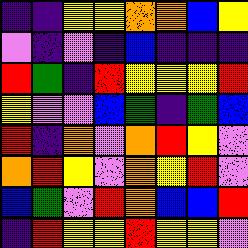[["indigo", "indigo", "yellow", "yellow", "orange", "orange", "blue", "yellow"], ["violet", "indigo", "violet", "indigo", "blue", "indigo", "indigo", "indigo"], ["red", "green", "indigo", "red", "yellow", "yellow", "yellow", "red"], ["yellow", "violet", "violet", "blue", "green", "indigo", "green", "blue"], ["red", "indigo", "orange", "violet", "orange", "red", "yellow", "violet"], ["orange", "red", "yellow", "violet", "orange", "yellow", "red", "violet"], ["blue", "green", "violet", "red", "orange", "blue", "blue", "red"], ["indigo", "red", "yellow", "yellow", "red", "yellow", "yellow", "violet"]]